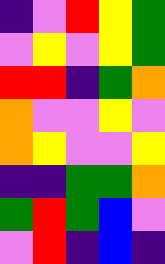[["indigo", "violet", "red", "yellow", "green"], ["violet", "yellow", "violet", "yellow", "green"], ["red", "red", "indigo", "green", "orange"], ["orange", "violet", "violet", "yellow", "violet"], ["orange", "yellow", "violet", "violet", "yellow"], ["indigo", "indigo", "green", "green", "orange"], ["green", "red", "green", "blue", "violet"], ["violet", "red", "indigo", "blue", "indigo"]]